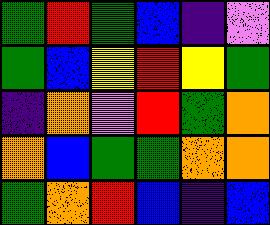[["green", "red", "green", "blue", "indigo", "violet"], ["green", "blue", "yellow", "red", "yellow", "green"], ["indigo", "orange", "violet", "red", "green", "orange"], ["orange", "blue", "green", "green", "orange", "orange"], ["green", "orange", "red", "blue", "indigo", "blue"]]